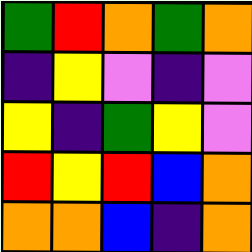[["green", "red", "orange", "green", "orange"], ["indigo", "yellow", "violet", "indigo", "violet"], ["yellow", "indigo", "green", "yellow", "violet"], ["red", "yellow", "red", "blue", "orange"], ["orange", "orange", "blue", "indigo", "orange"]]